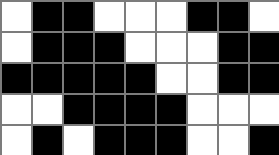[["white", "black", "black", "white", "white", "white", "black", "black", "white"], ["white", "black", "black", "black", "white", "white", "white", "black", "black"], ["black", "black", "black", "black", "black", "white", "white", "black", "black"], ["white", "white", "black", "black", "black", "black", "white", "white", "white"], ["white", "black", "white", "black", "black", "black", "white", "white", "black"]]